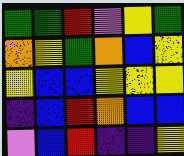[["green", "green", "red", "violet", "yellow", "green"], ["orange", "yellow", "green", "orange", "blue", "yellow"], ["yellow", "blue", "blue", "yellow", "yellow", "yellow"], ["indigo", "blue", "red", "orange", "blue", "blue"], ["violet", "blue", "red", "indigo", "indigo", "yellow"]]